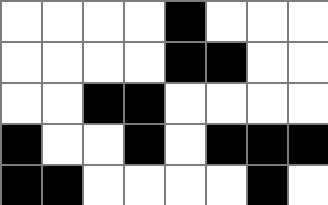[["white", "white", "white", "white", "black", "white", "white", "white"], ["white", "white", "white", "white", "black", "black", "white", "white"], ["white", "white", "black", "black", "white", "white", "white", "white"], ["black", "white", "white", "black", "white", "black", "black", "black"], ["black", "black", "white", "white", "white", "white", "black", "white"]]